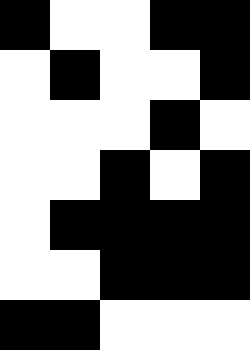[["black", "white", "white", "black", "black"], ["white", "black", "white", "white", "black"], ["white", "white", "white", "black", "white"], ["white", "white", "black", "white", "black"], ["white", "black", "black", "black", "black"], ["white", "white", "black", "black", "black"], ["black", "black", "white", "white", "white"]]